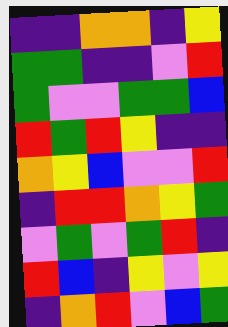[["indigo", "indigo", "orange", "orange", "indigo", "yellow"], ["green", "green", "indigo", "indigo", "violet", "red"], ["green", "violet", "violet", "green", "green", "blue"], ["red", "green", "red", "yellow", "indigo", "indigo"], ["orange", "yellow", "blue", "violet", "violet", "red"], ["indigo", "red", "red", "orange", "yellow", "green"], ["violet", "green", "violet", "green", "red", "indigo"], ["red", "blue", "indigo", "yellow", "violet", "yellow"], ["indigo", "orange", "red", "violet", "blue", "green"]]